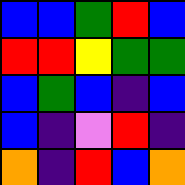[["blue", "blue", "green", "red", "blue"], ["red", "red", "yellow", "green", "green"], ["blue", "green", "blue", "indigo", "blue"], ["blue", "indigo", "violet", "red", "indigo"], ["orange", "indigo", "red", "blue", "orange"]]